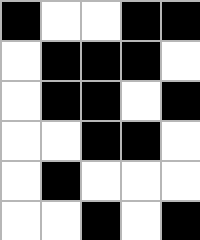[["black", "white", "white", "black", "black"], ["white", "black", "black", "black", "white"], ["white", "black", "black", "white", "black"], ["white", "white", "black", "black", "white"], ["white", "black", "white", "white", "white"], ["white", "white", "black", "white", "black"]]